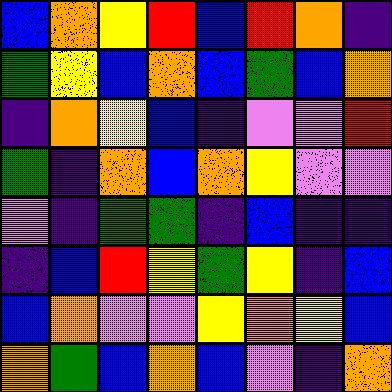[["blue", "orange", "yellow", "red", "blue", "red", "orange", "indigo"], ["green", "yellow", "blue", "orange", "blue", "green", "blue", "orange"], ["indigo", "orange", "yellow", "blue", "indigo", "violet", "violet", "red"], ["green", "indigo", "orange", "blue", "orange", "yellow", "violet", "violet"], ["violet", "indigo", "green", "green", "indigo", "blue", "indigo", "indigo"], ["indigo", "blue", "red", "yellow", "green", "yellow", "indigo", "blue"], ["blue", "orange", "violet", "violet", "yellow", "orange", "yellow", "blue"], ["orange", "green", "blue", "orange", "blue", "violet", "indigo", "orange"]]